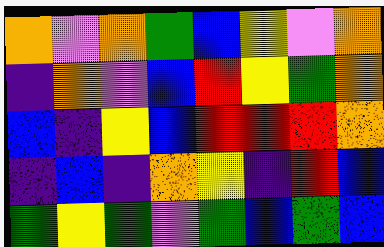[["orange", "violet", "orange", "green", "blue", "yellow", "violet", "orange"], ["indigo", "orange", "violet", "blue", "red", "yellow", "green", "orange"], ["blue", "indigo", "yellow", "blue", "red", "red", "red", "orange"], ["indigo", "blue", "indigo", "orange", "yellow", "indigo", "red", "blue"], ["green", "yellow", "green", "violet", "green", "blue", "green", "blue"]]